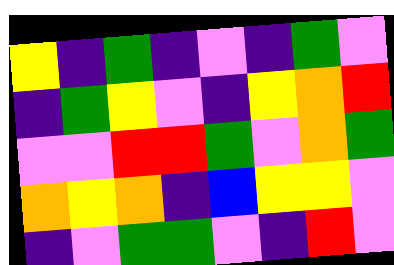[["yellow", "indigo", "green", "indigo", "violet", "indigo", "green", "violet"], ["indigo", "green", "yellow", "violet", "indigo", "yellow", "orange", "red"], ["violet", "violet", "red", "red", "green", "violet", "orange", "green"], ["orange", "yellow", "orange", "indigo", "blue", "yellow", "yellow", "violet"], ["indigo", "violet", "green", "green", "violet", "indigo", "red", "violet"]]